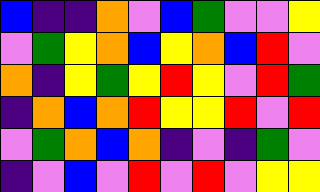[["blue", "indigo", "indigo", "orange", "violet", "blue", "green", "violet", "violet", "yellow"], ["violet", "green", "yellow", "orange", "blue", "yellow", "orange", "blue", "red", "violet"], ["orange", "indigo", "yellow", "green", "yellow", "red", "yellow", "violet", "red", "green"], ["indigo", "orange", "blue", "orange", "red", "yellow", "yellow", "red", "violet", "red"], ["violet", "green", "orange", "blue", "orange", "indigo", "violet", "indigo", "green", "violet"], ["indigo", "violet", "blue", "violet", "red", "violet", "red", "violet", "yellow", "yellow"]]